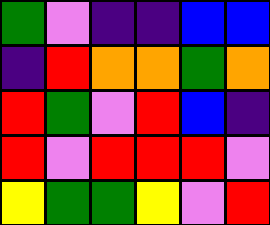[["green", "violet", "indigo", "indigo", "blue", "blue"], ["indigo", "red", "orange", "orange", "green", "orange"], ["red", "green", "violet", "red", "blue", "indigo"], ["red", "violet", "red", "red", "red", "violet"], ["yellow", "green", "green", "yellow", "violet", "red"]]